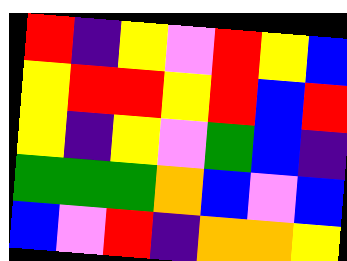[["red", "indigo", "yellow", "violet", "red", "yellow", "blue"], ["yellow", "red", "red", "yellow", "red", "blue", "red"], ["yellow", "indigo", "yellow", "violet", "green", "blue", "indigo"], ["green", "green", "green", "orange", "blue", "violet", "blue"], ["blue", "violet", "red", "indigo", "orange", "orange", "yellow"]]